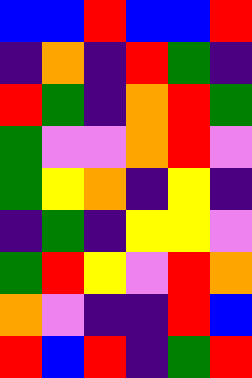[["blue", "blue", "red", "blue", "blue", "red"], ["indigo", "orange", "indigo", "red", "green", "indigo"], ["red", "green", "indigo", "orange", "red", "green"], ["green", "violet", "violet", "orange", "red", "violet"], ["green", "yellow", "orange", "indigo", "yellow", "indigo"], ["indigo", "green", "indigo", "yellow", "yellow", "violet"], ["green", "red", "yellow", "violet", "red", "orange"], ["orange", "violet", "indigo", "indigo", "red", "blue"], ["red", "blue", "red", "indigo", "green", "red"]]